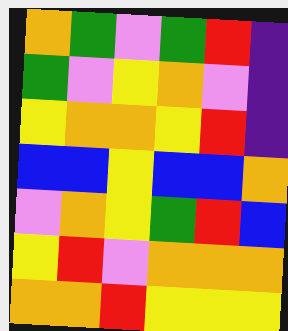[["orange", "green", "violet", "green", "red", "indigo"], ["green", "violet", "yellow", "orange", "violet", "indigo"], ["yellow", "orange", "orange", "yellow", "red", "indigo"], ["blue", "blue", "yellow", "blue", "blue", "orange"], ["violet", "orange", "yellow", "green", "red", "blue"], ["yellow", "red", "violet", "orange", "orange", "orange"], ["orange", "orange", "red", "yellow", "yellow", "yellow"]]